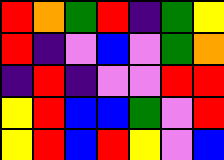[["red", "orange", "green", "red", "indigo", "green", "yellow"], ["red", "indigo", "violet", "blue", "violet", "green", "orange"], ["indigo", "red", "indigo", "violet", "violet", "red", "red"], ["yellow", "red", "blue", "blue", "green", "violet", "red"], ["yellow", "red", "blue", "red", "yellow", "violet", "blue"]]